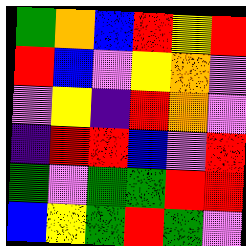[["green", "orange", "blue", "red", "yellow", "red"], ["red", "blue", "violet", "yellow", "orange", "violet"], ["violet", "yellow", "indigo", "red", "orange", "violet"], ["indigo", "red", "red", "blue", "violet", "red"], ["green", "violet", "green", "green", "red", "red"], ["blue", "yellow", "green", "red", "green", "violet"]]